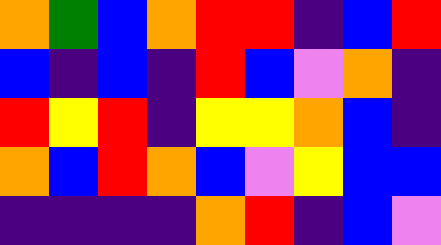[["orange", "green", "blue", "orange", "red", "red", "indigo", "blue", "red"], ["blue", "indigo", "blue", "indigo", "red", "blue", "violet", "orange", "indigo"], ["red", "yellow", "red", "indigo", "yellow", "yellow", "orange", "blue", "indigo"], ["orange", "blue", "red", "orange", "blue", "violet", "yellow", "blue", "blue"], ["indigo", "indigo", "indigo", "indigo", "orange", "red", "indigo", "blue", "violet"]]